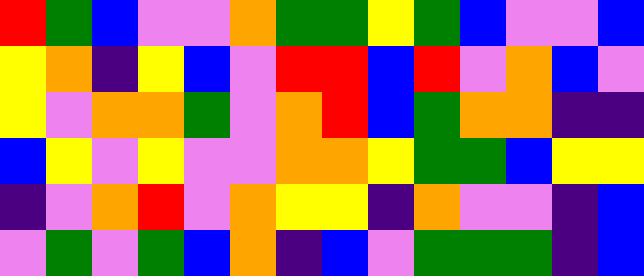[["red", "green", "blue", "violet", "violet", "orange", "green", "green", "yellow", "green", "blue", "violet", "violet", "blue"], ["yellow", "orange", "indigo", "yellow", "blue", "violet", "red", "red", "blue", "red", "violet", "orange", "blue", "violet"], ["yellow", "violet", "orange", "orange", "green", "violet", "orange", "red", "blue", "green", "orange", "orange", "indigo", "indigo"], ["blue", "yellow", "violet", "yellow", "violet", "violet", "orange", "orange", "yellow", "green", "green", "blue", "yellow", "yellow"], ["indigo", "violet", "orange", "red", "violet", "orange", "yellow", "yellow", "indigo", "orange", "violet", "violet", "indigo", "blue"], ["violet", "green", "violet", "green", "blue", "orange", "indigo", "blue", "violet", "green", "green", "green", "indigo", "blue"]]